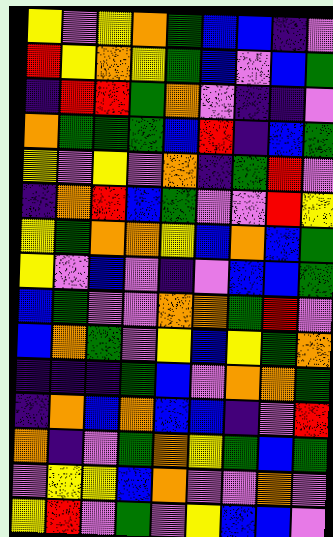[["yellow", "violet", "yellow", "orange", "green", "blue", "blue", "indigo", "violet"], ["red", "yellow", "orange", "yellow", "green", "blue", "violet", "blue", "green"], ["indigo", "red", "red", "green", "orange", "violet", "indigo", "indigo", "violet"], ["orange", "green", "green", "green", "blue", "red", "indigo", "blue", "green"], ["yellow", "violet", "yellow", "violet", "orange", "indigo", "green", "red", "violet"], ["indigo", "orange", "red", "blue", "green", "violet", "violet", "red", "yellow"], ["yellow", "green", "orange", "orange", "yellow", "blue", "orange", "blue", "green"], ["yellow", "violet", "blue", "violet", "indigo", "violet", "blue", "blue", "green"], ["blue", "green", "violet", "violet", "orange", "orange", "green", "red", "violet"], ["blue", "orange", "green", "violet", "yellow", "blue", "yellow", "green", "orange"], ["indigo", "indigo", "indigo", "green", "blue", "violet", "orange", "orange", "green"], ["indigo", "orange", "blue", "orange", "blue", "blue", "indigo", "violet", "red"], ["orange", "indigo", "violet", "green", "orange", "yellow", "green", "blue", "green"], ["violet", "yellow", "yellow", "blue", "orange", "violet", "violet", "orange", "violet"], ["yellow", "red", "violet", "green", "violet", "yellow", "blue", "blue", "violet"]]